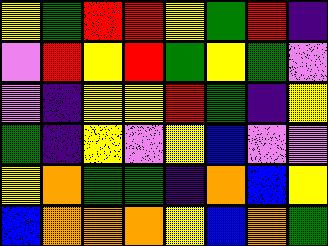[["yellow", "green", "red", "red", "yellow", "green", "red", "indigo"], ["violet", "red", "yellow", "red", "green", "yellow", "green", "violet"], ["violet", "indigo", "yellow", "yellow", "red", "green", "indigo", "yellow"], ["green", "indigo", "yellow", "violet", "yellow", "blue", "violet", "violet"], ["yellow", "orange", "green", "green", "indigo", "orange", "blue", "yellow"], ["blue", "orange", "orange", "orange", "yellow", "blue", "orange", "green"]]